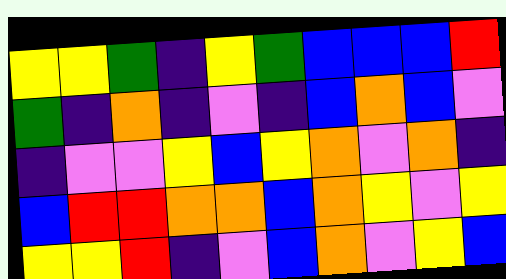[["yellow", "yellow", "green", "indigo", "yellow", "green", "blue", "blue", "blue", "red"], ["green", "indigo", "orange", "indigo", "violet", "indigo", "blue", "orange", "blue", "violet"], ["indigo", "violet", "violet", "yellow", "blue", "yellow", "orange", "violet", "orange", "indigo"], ["blue", "red", "red", "orange", "orange", "blue", "orange", "yellow", "violet", "yellow"], ["yellow", "yellow", "red", "indigo", "violet", "blue", "orange", "violet", "yellow", "blue"]]